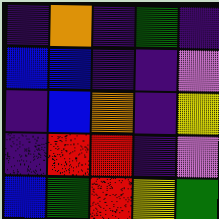[["indigo", "orange", "indigo", "green", "indigo"], ["blue", "blue", "indigo", "indigo", "violet"], ["indigo", "blue", "orange", "indigo", "yellow"], ["indigo", "red", "red", "indigo", "violet"], ["blue", "green", "red", "yellow", "green"]]